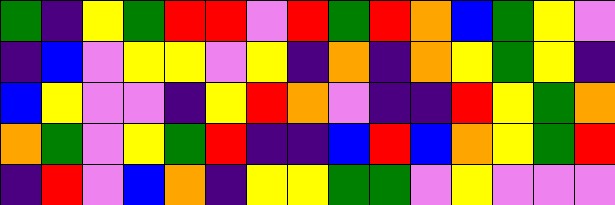[["green", "indigo", "yellow", "green", "red", "red", "violet", "red", "green", "red", "orange", "blue", "green", "yellow", "violet"], ["indigo", "blue", "violet", "yellow", "yellow", "violet", "yellow", "indigo", "orange", "indigo", "orange", "yellow", "green", "yellow", "indigo"], ["blue", "yellow", "violet", "violet", "indigo", "yellow", "red", "orange", "violet", "indigo", "indigo", "red", "yellow", "green", "orange"], ["orange", "green", "violet", "yellow", "green", "red", "indigo", "indigo", "blue", "red", "blue", "orange", "yellow", "green", "red"], ["indigo", "red", "violet", "blue", "orange", "indigo", "yellow", "yellow", "green", "green", "violet", "yellow", "violet", "violet", "violet"]]